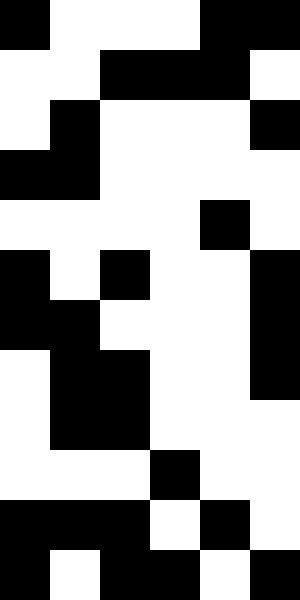[["black", "white", "white", "white", "black", "black"], ["white", "white", "black", "black", "black", "white"], ["white", "black", "white", "white", "white", "black"], ["black", "black", "white", "white", "white", "white"], ["white", "white", "white", "white", "black", "white"], ["black", "white", "black", "white", "white", "black"], ["black", "black", "white", "white", "white", "black"], ["white", "black", "black", "white", "white", "black"], ["white", "black", "black", "white", "white", "white"], ["white", "white", "white", "black", "white", "white"], ["black", "black", "black", "white", "black", "white"], ["black", "white", "black", "black", "white", "black"]]